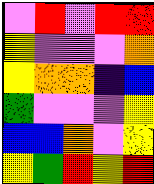[["violet", "red", "violet", "red", "red"], ["yellow", "violet", "violet", "violet", "orange"], ["yellow", "orange", "orange", "indigo", "blue"], ["green", "violet", "violet", "violet", "yellow"], ["blue", "blue", "orange", "violet", "yellow"], ["yellow", "green", "red", "yellow", "red"]]